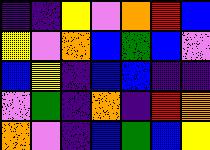[["indigo", "indigo", "yellow", "violet", "orange", "red", "blue"], ["yellow", "violet", "orange", "blue", "green", "blue", "violet"], ["blue", "yellow", "indigo", "blue", "blue", "indigo", "indigo"], ["violet", "green", "indigo", "orange", "indigo", "red", "orange"], ["orange", "violet", "indigo", "blue", "green", "blue", "yellow"]]